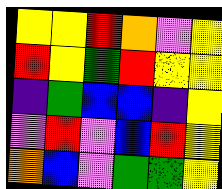[["yellow", "yellow", "red", "orange", "violet", "yellow"], ["red", "yellow", "green", "red", "yellow", "yellow"], ["indigo", "green", "blue", "blue", "indigo", "yellow"], ["violet", "red", "violet", "blue", "red", "yellow"], ["orange", "blue", "violet", "green", "green", "yellow"]]